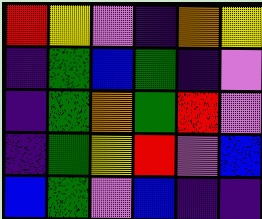[["red", "yellow", "violet", "indigo", "orange", "yellow"], ["indigo", "green", "blue", "green", "indigo", "violet"], ["indigo", "green", "orange", "green", "red", "violet"], ["indigo", "green", "yellow", "red", "violet", "blue"], ["blue", "green", "violet", "blue", "indigo", "indigo"]]